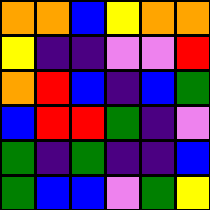[["orange", "orange", "blue", "yellow", "orange", "orange"], ["yellow", "indigo", "indigo", "violet", "violet", "red"], ["orange", "red", "blue", "indigo", "blue", "green"], ["blue", "red", "red", "green", "indigo", "violet"], ["green", "indigo", "green", "indigo", "indigo", "blue"], ["green", "blue", "blue", "violet", "green", "yellow"]]